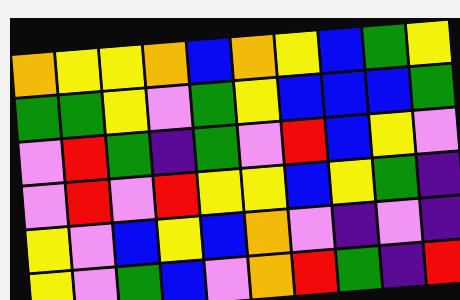[["orange", "yellow", "yellow", "orange", "blue", "orange", "yellow", "blue", "green", "yellow"], ["green", "green", "yellow", "violet", "green", "yellow", "blue", "blue", "blue", "green"], ["violet", "red", "green", "indigo", "green", "violet", "red", "blue", "yellow", "violet"], ["violet", "red", "violet", "red", "yellow", "yellow", "blue", "yellow", "green", "indigo"], ["yellow", "violet", "blue", "yellow", "blue", "orange", "violet", "indigo", "violet", "indigo"], ["yellow", "violet", "green", "blue", "violet", "orange", "red", "green", "indigo", "red"]]